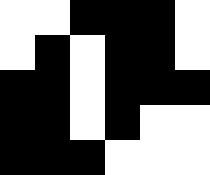[["white", "white", "black", "black", "black", "white"], ["white", "black", "white", "black", "black", "white"], ["black", "black", "white", "black", "black", "black"], ["black", "black", "white", "black", "white", "white"], ["black", "black", "black", "white", "white", "white"]]